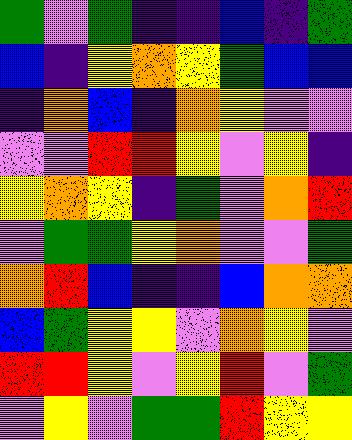[["green", "violet", "green", "indigo", "indigo", "blue", "indigo", "green"], ["blue", "indigo", "yellow", "orange", "yellow", "green", "blue", "blue"], ["indigo", "orange", "blue", "indigo", "orange", "yellow", "violet", "violet"], ["violet", "violet", "red", "red", "yellow", "violet", "yellow", "indigo"], ["yellow", "orange", "yellow", "indigo", "green", "violet", "orange", "red"], ["violet", "green", "green", "yellow", "orange", "violet", "violet", "green"], ["orange", "red", "blue", "indigo", "indigo", "blue", "orange", "orange"], ["blue", "green", "yellow", "yellow", "violet", "orange", "yellow", "violet"], ["red", "red", "yellow", "violet", "yellow", "red", "violet", "green"], ["violet", "yellow", "violet", "green", "green", "red", "yellow", "yellow"]]